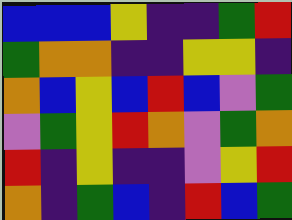[["blue", "blue", "blue", "yellow", "indigo", "indigo", "green", "red"], ["green", "orange", "orange", "indigo", "indigo", "yellow", "yellow", "indigo"], ["orange", "blue", "yellow", "blue", "red", "blue", "violet", "green"], ["violet", "green", "yellow", "red", "orange", "violet", "green", "orange"], ["red", "indigo", "yellow", "indigo", "indigo", "violet", "yellow", "red"], ["orange", "indigo", "green", "blue", "indigo", "red", "blue", "green"]]